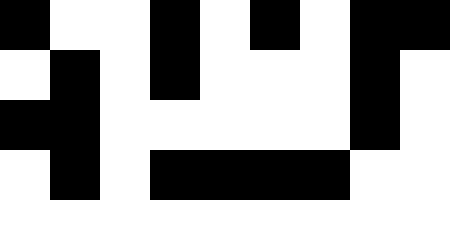[["black", "white", "white", "black", "white", "black", "white", "black", "black"], ["white", "black", "white", "black", "white", "white", "white", "black", "white"], ["black", "black", "white", "white", "white", "white", "white", "black", "white"], ["white", "black", "white", "black", "black", "black", "black", "white", "white"], ["white", "white", "white", "white", "white", "white", "white", "white", "white"]]